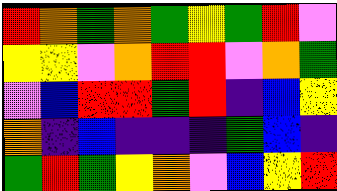[["red", "orange", "green", "orange", "green", "yellow", "green", "red", "violet"], ["yellow", "yellow", "violet", "orange", "red", "red", "violet", "orange", "green"], ["violet", "blue", "red", "red", "green", "red", "indigo", "blue", "yellow"], ["orange", "indigo", "blue", "indigo", "indigo", "indigo", "green", "blue", "indigo"], ["green", "red", "green", "yellow", "orange", "violet", "blue", "yellow", "red"]]